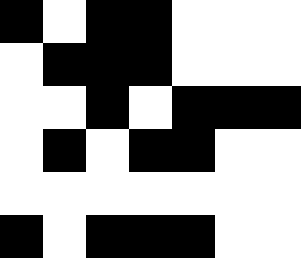[["black", "white", "black", "black", "white", "white", "white"], ["white", "black", "black", "black", "white", "white", "white"], ["white", "white", "black", "white", "black", "black", "black"], ["white", "black", "white", "black", "black", "white", "white"], ["white", "white", "white", "white", "white", "white", "white"], ["black", "white", "black", "black", "black", "white", "white"]]